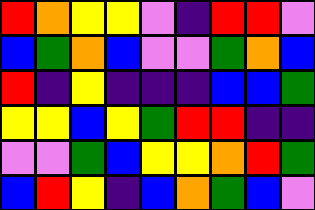[["red", "orange", "yellow", "yellow", "violet", "indigo", "red", "red", "violet"], ["blue", "green", "orange", "blue", "violet", "violet", "green", "orange", "blue"], ["red", "indigo", "yellow", "indigo", "indigo", "indigo", "blue", "blue", "green"], ["yellow", "yellow", "blue", "yellow", "green", "red", "red", "indigo", "indigo"], ["violet", "violet", "green", "blue", "yellow", "yellow", "orange", "red", "green"], ["blue", "red", "yellow", "indigo", "blue", "orange", "green", "blue", "violet"]]